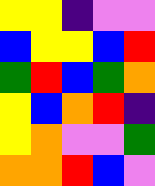[["yellow", "yellow", "indigo", "violet", "violet"], ["blue", "yellow", "yellow", "blue", "red"], ["green", "red", "blue", "green", "orange"], ["yellow", "blue", "orange", "red", "indigo"], ["yellow", "orange", "violet", "violet", "green"], ["orange", "orange", "red", "blue", "violet"]]